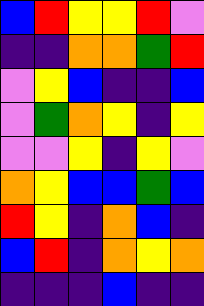[["blue", "red", "yellow", "yellow", "red", "violet"], ["indigo", "indigo", "orange", "orange", "green", "red"], ["violet", "yellow", "blue", "indigo", "indigo", "blue"], ["violet", "green", "orange", "yellow", "indigo", "yellow"], ["violet", "violet", "yellow", "indigo", "yellow", "violet"], ["orange", "yellow", "blue", "blue", "green", "blue"], ["red", "yellow", "indigo", "orange", "blue", "indigo"], ["blue", "red", "indigo", "orange", "yellow", "orange"], ["indigo", "indigo", "indigo", "blue", "indigo", "indigo"]]